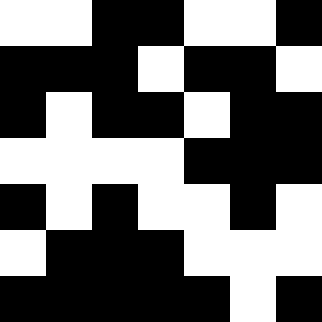[["white", "white", "black", "black", "white", "white", "black"], ["black", "black", "black", "white", "black", "black", "white"], ["black", "white", "black", "black", "white", "black", "black"], ["white", "white", "white", "white", "black", "black", "black"], ["black", "white", "black", "white", "white", "black", "white"], ["white", "black", "black", "black", "white", "white", "white"], ["black", "black", "black", "black", "black", "white", "black"]]